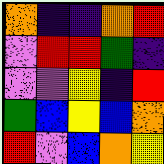[["orange", "indigo", "indigo", "orange", "red"], ["violet", "red", "red", "green", "indigo"], ["violet", "violet", "yellow", "indigo", "red"], ["green", "blue", "yellow", "blue", "orange"], ["red", "violet", "blue", "orange", "yellow"]]